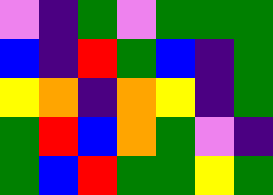[["violet", "indigo", "green", "violet", "green", "green", "green"], ["blue", "indigo", "red", "green", "blue", "indigo", "green"], ["yellow", "orange", "indigo", "orange", "yellow", "indigo", "green"], ["green", "red", "blue", "orange", "green", "violet", "indigo"], ["green", "blue", "red", "green", "green", "yellow", "green"]]